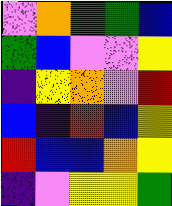[["violet", "orange", "green", "green", "blue"], ["green", "blue", "violet", "violet", "yellow"], ["indigo", "yellow", "orange", "violet", "red"], ["blue", "indigo", "red", "blue", "yellow"], ["red", "blue", "blue", "orange", "yellow"], ["indigo", "violet", "yellow", "yellow", "green"]]